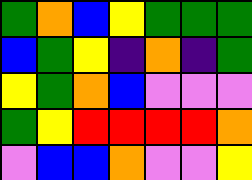[["green", "orange", "blue", "yellow", "green", "green", "green"], ["blue", "green", "yellow", "indigo", "orange", "indigo", "green"], ["yellow", "green", "orange", "blue", "violet", "violet", "violet"], ["green", "yellow", "red", "red", "red", "red", "orange"], ["violet", "blue", "blue", "orange", "violet", "violet", "yellow"]]